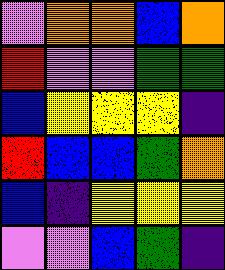[["violet", "orange", "orange", "blue", "orange"], ["red", "violet", "violet", "green", "green"], ["blue", "yellow", "yellow", "yellow", "indigo"], ["red", "blue", "blue", "green", "orange"], ["blue", "indigo", "yellow", "yellow", "yellow"], ["violet", "violet", "blue", "green", "indigo"]]